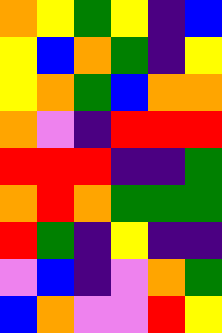[["orange", "yellow", "green", "yellow", "indigo", "blue"], ["yellow", "blue", "orange", "green", "indigo", "yellow"], ["yellow", "orange", "green", "blue", "orange", "orange"], ["orange", "violet", "indigo", "red", "red", "red"], ["red", "red", "red", "indigo", "indigo", "green"], ["orange", "red", "orange", "green", "green", "green"], ["red", "green", "indigo", "yellow", "indigo", "indigo"], ["violet", "blue", "indigo", "violet", "orange", "green"], ["blue", "orange", "violet", "violet", "red", "yellow"]]